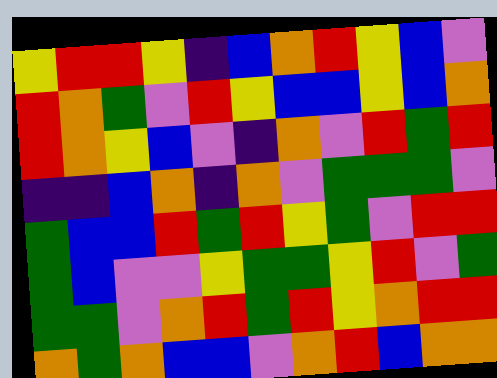[["yellow", "red", "red", "yellow", "indigo", "blue", "orange", "red", "yellow", "blue", "violet"], ["red", "orange", "green", "violet", "red", "yellow", "blue", "blue", "yellow", "blue", "orange"], ["red", "orange", "yellow", "blue", "violet", "indigo", "orange", "violet", "red", "green", "red"], ["indigo", "indigo", "blue", "orange", "indigo", "orange", "violet", "green", "green", "green", "violet"], ["green", "blue", "blue", "red", "green", "red", "yellow", "green", "violet", "red", "red"], ["green", "blue", "violet", "violet", "yellow", "green", "green", "yellow", "red", "violet", "green"], ["green", "green", "violet", "orange", "red", "green", "red", "yellow", "orange", "red", "red"], ["orange", "green", "orange", "blue", "blue", "violet", "orange", "red", "blue", "orange", "orange"]]